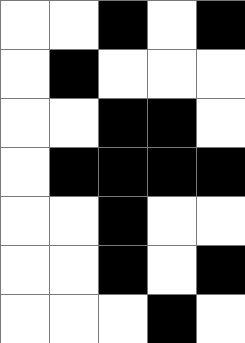[["white", "white", "black", "white", "black"], ["white", "black", "white", "white", "white"], ["white", "white", "black", "black", "white"], ["white", "black", "black", "black", "black"], ["white", "white", "black", "white", "white"], ["white", "white", "black", "white", "black"], ["white", "white", "white", "black", "white"]]